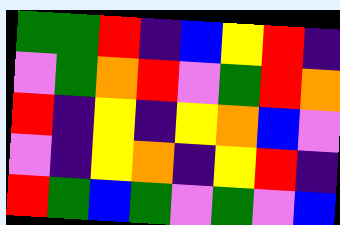[["green", "green", "red", "indigo", "blue", "yellow", "red", "indigo"], ["violet", "green", "orange", "red", "violet", "green", "red", "orange"], ["red", "indigo", "yellow", "indigo", "yellow", "orange", "blue", "violet"], ["violet", "indigo", "yellow", "orange", "indigo", "yellow", "red", "indigo"], ["red", "green", "blue", "green", "violet", "green", "violet", "blue"]]